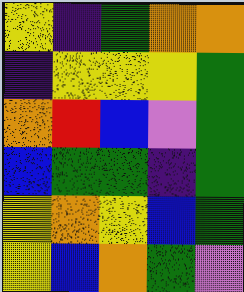[["yellow", "indigo", "green", "orange", "orange"], ["indigo", "yellow", "yellow", "yellow", "green"], ["orange", "red", "blue", "violet", "green"], ["blue", "green", "green", "indigo", "green"], ["yellow", "orange", "yellow", "blue", "green"], ["yellow", "blue", "orange", "green", "violet"]]